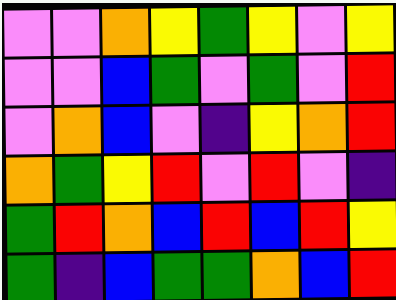[["violet", "violet", "orange", "yellow", "green", "yellow", "violet", "yellow"], ["violet", "violet", "blue", "green", "violet", "green", "violet", "red"], ["violet", "orange", "blue", "violet", "indigo", "yellow", "orange", "red"], ["orange", "green", "yellow", "red", "violet", "red", "violet", "indigo"], ["green", "red", "orange", "blue", "red", "blue", "red", "yellow"], ["green", "indigo", "blue", "green", "green", "orange", "blue", "red"]]